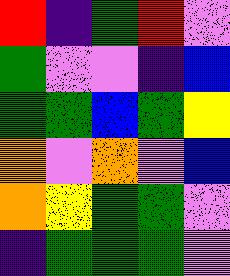[["red", "indigo", "green", "red", "violet"], ["green", "violet", "violet", "indigo", "blue"], ["green", "green", "blue", "green", "yellow"], ["orange", "violet", "orange", "violet", "blue"], ["orange", "yellow", "green", "green", "violet"], ["indigo", "green", "green", "green", "violet"]]